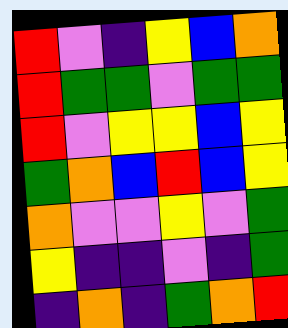[["red", "violet", "indigo", "yellow", "blue", "orange"], ["red", "green", "green", "violet", "green", "green"], ["red", "violet", "yellow", "yellow", "blue", "yellow"], ["green", "orange", "blue", "red", "blue", "yellow"], ["orange", "violet", "violet", "yellow", "violet", "green"], ["yellow", "indigo", "indigo", "violet", "indigo", "green"], ["indigo", "orange", "indigo", "green", "orange", "red"]]